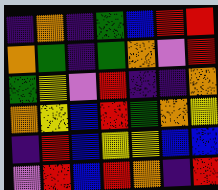[["indigo", "orange", "indigo", "green", "blue", "red", "red"], ["orange", "green", "indigo", "green", "orange", "violet", "red"], ["green", "yellow", "violet", "red", "indigo", "indigo", "orange"], ["orange", "yellow", "blue", "red", "green", "orange", "yellow"], ["indigo", "red", "blue", "yellow", "yellow", "blue", "blue"], ["violet", "red", "blue", "red", "orange", "indigo", "red"]]